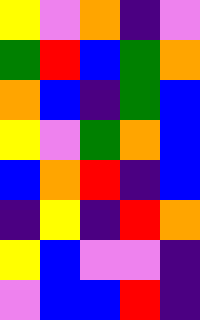[["yellow", "violet", "orange", "indigo", "violet"], ["green", "red", "blue", "green", "orange"], ["orange", "blue", "indigo", "green", "blue"], ["yellow", "violet", "green", "orange", "blue"], ["blue", "orange", "red", "indigo", "blue"], ["indigo", "yellow", "indigo", "red", "orange"], ["yellow", "blue", "violet", "violet", "indigo"], ["violet", "blue", "blue", "red", "indigo"]]